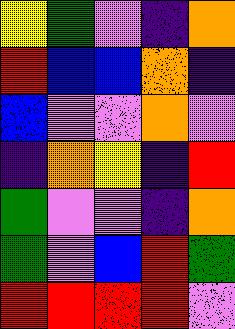[["yellow", "green", "violet", "indigo", "orange"], ["red", "blue", "blue", "orange", "indigo"], ["blue", "violet", "violet", "orange", "violet"], ["indigo", "orange", "yellow", "indigo", "red"], ["green", "violet", "violet", "indigo", "orange"], ["green", "violet", "blue", "red", "green"], ["red", "red", "red", "red", "violet"]]